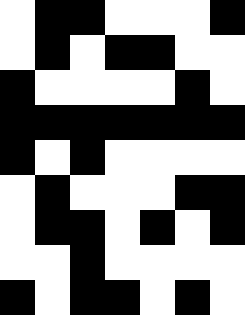[["white", "black", "black", "white", "white", "white", "black"], ["white", "black", "white", "black", "black", "white", "white"], ["black", "white", "white", "white", "white", "black", "white"], ["black", "black", "black", "black", "black", "black", "black"], ["black", "white", "black", "white", "white", "white", "white"], ["white", "black", "white", "white", "white", "black", "black"], ["white", "black", "black", "white", "black", "white", "black"], ["white", "white", "black", "white", "white", "white", "white"], ["black", "white", "black", "black", "white", "black", "white"]]